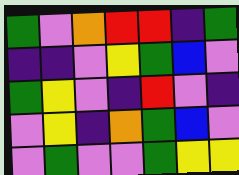[["green", "violet", "orange", "red", "red", "indigo", "green"], ["indigo", "indigo", "violet", "yellow", "green", "blue", "violet"], ["green", "yellow", "violet", "indigo", "red", "violet", "indigo"], ["violet", "yellow", "indigo", "orange", "green", "blue", "violet"], ["violet", "green", "violet", "violet", "green", "yellow", "yellow"]]